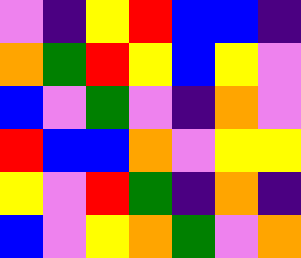[["violet", "indigo", "yellow", "red", "blue", "blue", "indigo"], ["orange", "green", "red", "yellow", "blue", "yellow", "violet"], ["blue", "violet", "green", "violet", "indigo", "orange", "violet"], ["red", "blue", "blue", "orange", "violet", "yellow", "yellow"], ["yellow", "violet", "red", "green", "indigo", "orange", "indigo"], ["blue", "violet", "yellow", "orange", "green", "violet", "orange"]]